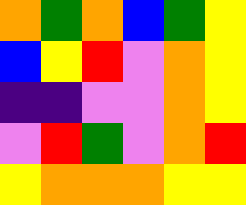[["orange", "green", "orange", "blue", "green", "yellow"], ["blue", "yellow", "red", "violet", "orange", "yellow"], ["indigo", "indigo", "violet", "violet", "orange", "yellow"], ["violet", "red", "green", "violet", "orange", "red"], ["yellow", "orange", "orange", "orange", "yellow", "yellow"]]